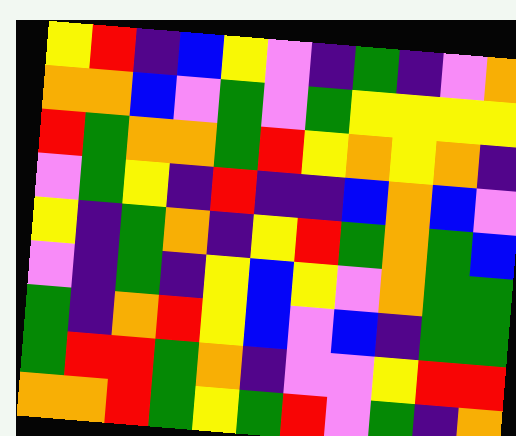[["yellow", "red", "indigo", "blue", "yellow", "violet", "indigo", "green", "indigo", "violet", "orange"], ["orange", "orange", "blue", "violet", "green", "violet", "green", "yellow", "yellow", "yellow", "yellow"], ["red", "green", "orange", "orange", "green", "red", "yellow", "orange", "yellow", "orange", "indigo"], ["violet", "green", "yellow", "indigo", "red", "indigo", "indigo", "blue", "orange", "blue", "violet"], ["yellow", "indigo", "green", "orange", "indigo", "yellow", "red", "green", "orange", "green", "blue"], ["violet", "indigo", "green", "indigo", "yellow", "blue", "yellow", "violet", "orange", "green", "green"], ["green", "indigo", "orange", "red", "yellow", "blue", "violet", "blue", "indigo", "green", "green"], ["green", "red", "red", "green", "orange", "indigo", "violet", "violet", "yellow", "red", "red"], ["orange", "orange", "red", "green", "yellow", "green", "red", "violet", "green", "indigo", "orange"]]